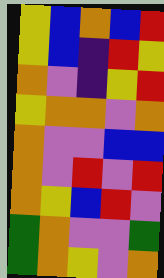[["yellow", "blue", "orange", "blue", "red"], ["yellow", "blue", "indigo", "red", "yellow"], ["orange", "violet", "indigo", "yellow", "red"], ["yellow", "orange", "orange", "violet", "orange"], ["orange", "violet", "violet", "blue", "blue"], ["orange", "violet", "red", "violet", "red"], ["orange", "yellow", "blue", "red", "violet"], ["green", "orange", "violet", "violet", "green"], ["green", "orange", "yellow", "violet", "orange"]]